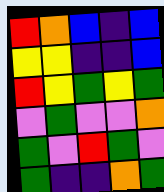[["red", "orange", "blue", "indigo", "blue"], ["yellow", "yellow", "indigo", "indigo", "blue"], ["red", "yellow", "green", "yellow", "green"], ["violet", "green", "violet", "violet", "orange"], ["green", "violet", "red", "green", "violet"], ["green", "indigo", "indigo", "orange", "green"]]